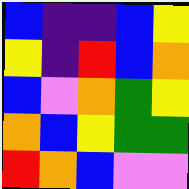[["blue", "indigo", "indigo", "blue", "yellow"], ["yellow", "indigo", "red", "blue", "orange"], ["blue", "violet", "orange", "green", "yellow"], ["orange", "blue", "yellow", "green", "green"], ["red", "orange", "blue", "violet", "violet"]]